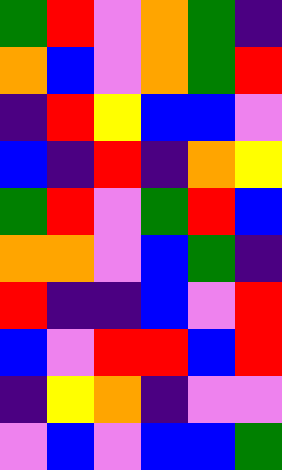[["green", "red", "violet", "orange", "green", "indigo"], ["orange", "blue", "violet", "orange", "green", "red"], ["indigo", "red", "yellow", "blue", "blue", "violet"], ["blue", "indigo", "red", "indigo", "orange", "yellow"], ["green", "red", "violet", "green", "red", "blue"], ["orange", "orange", "violet", "blue", "green", "indigo"], ["red", "indigo", "indigo", "blue", "violet", "red"], ["blue", "violet", "red", "red", "blue", "red"], ["indigo", "yellow", "orange", "indigo", "violet", "violet"], ["violet", "blue", "violet", "blue", "blue", "green"]]